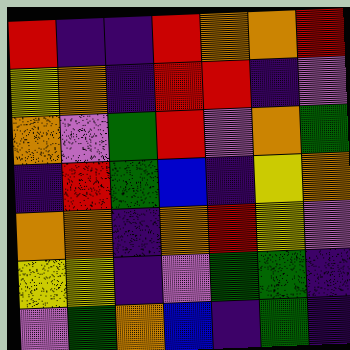[["red", "indigo", "indigo", "red", "orange", "orange", "red"], ["yellow", "orange", "indigo", "red", "red", "indigo", "violet"], ["orange", "violet", "green", "red", "violet", "orange", "green"], ["indigo", "red", "green", "blue", "indigo", "yellow", "orange"], ["orange", "orange", "indigo", "orange", "red", "yellow", "violet"], ["yellow", "yellow", "indigo", "violet", "green", "green", "indigo"], ["violet", "green", "orange", "blue", "indigo", "green", "indigo"]]